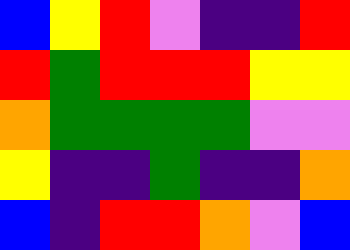[["blue", "yellow", "red", "violet", "indigo", "indigo", "red"], ["red", "green", "red", "red", "red", "yellow", "yellow"], ["orange", "green", "green", "green", "green", "violet", "violet"], ["yellow", "indigo", "indigo", "green", "indigo", "indigo", "orange"], ["blue", "indigo", "red", "red", "orange", "violet", "blue"]]